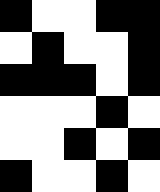[["black", "white", "white", "black", "black"], ["white", "black", "white", "white", "black"], ["black", "black", "black", "white", "black"], ["white", "white", "white", "black", "white"], ["white", "white", "black", "white", "black"], ["black", "white", "white", "black", "white"]]